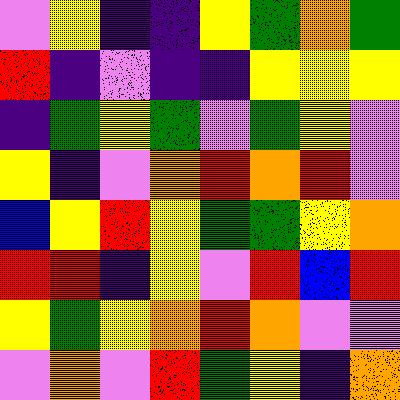[["violet", "yellow", "indigo", "indigo", "yellow", "green", "orange", "green"], ["red", "indigo", "violet", "indigo", "indigo", "yellow", "yellow", "yellow"], ["indigo", "green", "yellow", "green", "violet", "green", "yellow", "violet"], ["yellow", "indigo", "violet", "orange", "red", "orange", "red", "violet"], ["blue", "yellow", "red", "yellow", "green", "green", "yellow", "orange"], ["red", "red", "indigo", "yellow", "violet", "red", "blue", "red"], ["yellow", "green", "yellow", "orange", "red", "orange", "violet", "violet"], ["violet", "orange", "violet", "red", "green", "yellow", "indigo", "orange"]]